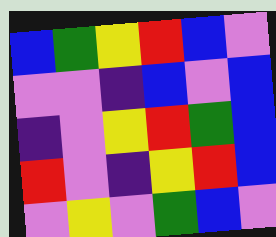[["blue", "green", "yellow", "red", "blue", "violet"], ["violet", "violet", "indigo", "blue", "violet", "blue"], ["indigo", "violet", "yellow", "red", "green", "blue"], ["red", "violet", "indigo", "yellow", "red", "blue"], ["violet", "yellow", "violet", "green", "blue", "violet"]]